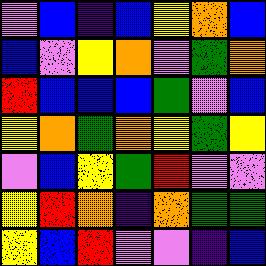[["violet", "blue", "indigo", "blue", "yellow", "orange", "blue"], ["blue", "violet", "yellow", "orange", "violet", "green", "orange"], ["red", "blue", "blue", "blue", "green", "violet", "blue"], ["yellow", "orange", "green", "orange", "yellow", "green", "yellow"], ["violet", "blue", "yellow", "green", "red", "violet", "violet"], ["yellow", "red", "orange", "indigo", "orange", "green", "green"], ["yellow", "blue", "red", "violet", "violet", "indigo", "blue"]]